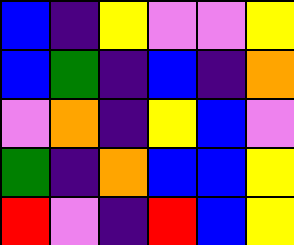[["blue", "indigo", "yellow", "violet", "violet", "yellow"], ["blue", "green", "indigo", "blue", "indigo", "orange"], ["violet", "orange", "indigo", "yellow", "blue", "violet"], ["green", "indigo", "orange", "blue", "blue", "yellow"], ["red", "violet", "indigo", "red", "blue", "yellow"]]